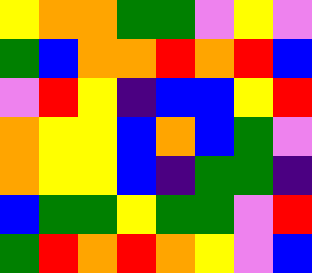[["yellow", "orange", "orange", "green", "green", "violet", "yellow", "violet"], ["green", "blue", "orange", "orange", "red", "orange", "red", "blue"], ["violet", "red", "yellow", "indigo", "blue", "blue", "yellow", "red"], ["orange", "yellow", "yellow", "blue", "orange", "blue", "green", "violet"], ["orange", "yellow", "yellow", "blue", "indigo", "green", "green", "indigo"], ["blue", "green", "green", "yellow", "green", "green", "violet", "red"], ["green", "red", "orange", "red", "orange", "yellow", "violet", "blue"]]